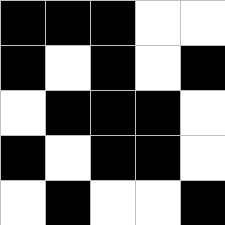[["black", "black", "black", "white", "white"], ["black", "white", "black", "white", "black"], ["white", "black", "black", "black", "white"], ["black", "white", "black", "black", "white"], ["white", "black", "white", "white", "black"]]